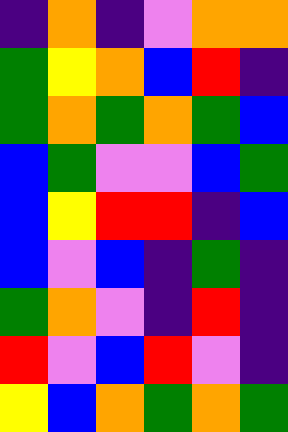[["indigo", "orange", "indigo", "violet", "orange", "orange"], ["green", "yellow", "orange", "blue", "red", "indigo"], ["green", "orange", "green", "orange", "green", "blue"], ["blue", "green", "violet", "violet", "blue", "green"], ["blue", "yellow", "red", "red", "indigo", "blue"], ["blue", "violet", "blue", "indigo", "green", "indigo"], ["green", "orange", "violet", "indigo", "red", "indigo"], ["red", "violet", "blue", "red", "violet", "indigo"], ["yellow", "blue", "orange", "green", "orange", "green"]]